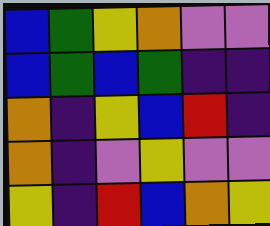[["blue", "green", "yellow", "orange", "violet", "violet"], ["blue", "green", "blue", "green", "indigo", "indigo"], ["orange", "indigo", "yellow", "blue", "red", "indigo"], ["orange", "indigo", "violet", "yellow", "violet", "violet"], ["yellow", "indigo", "red", "blue", "orange", "yellow"]]